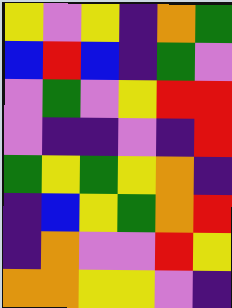[["yellow", "violet", "yellow", "indigo", "orange", "green"], ["blue", "red", "blue", "indigo", "green", "violet"], ["violet", "green", "violet", "yellow", "red", "red"], ["violet", "indigo", "indigo", "violet", "indigo", "red"], ["green", "yellow", "green", "yellow", "orange", "indigo"], ["indigo", "blue", "yellow", "green", "orange", "red"], ["indigo", "orange", "violet", "violet", "red", "yellow"], ["orange", "orange", "yellow", "yellow", "violet", "indigo"]]